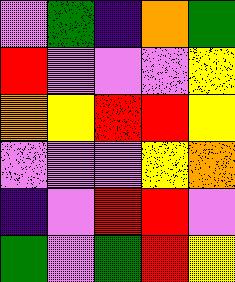[["violet", "green", "indigo", "orange", "green"], ["red", "violet", "violet", "violet", "yellow"], ["orange", "yellow", "red", "red", "yellow"], ["violet", "violet", "violet", "yellow", "orange"], ["indigo", "violet", "red", "red", "violet"], ["green", "violet", "green", "red", "yellow"]]